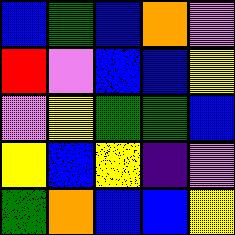[["blue", "green", "blue", "orange", "violet"], ["red", "violet", "blue", "blue", "yellow"], ["violet", "yellow", "green", "green", "blue"], ["yellow", "blue", "yellow", "indigo", "violet"], ["green", "orange", "blue", "blue", "yellow"]]